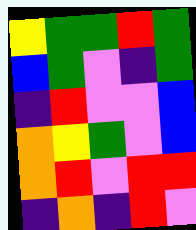[["yellow", "green", "green", "red", "green"], ["blue", "green", "violet", "indigo", "green"], ["indigo", "red", "violet", "violet", "blue"], ["orange", "yellow", "green", "violet", "blue"], ["orange", "red", "violet", "red", "red"], ["indigo", "orange", "indigo", "red", "violet"]]